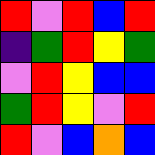[["red", "violet", "red", "blue", "red"], ["indigo", "green", "red", "yellow", "green"], ["violet", "red", "yellow", "blue", "blue"], ["green", "red", "yellow", "violet", "red"], ["red", "violet", "blue", "orange", "blue"]]